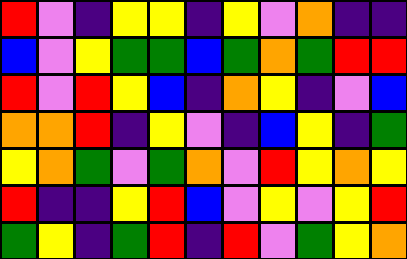[["red", "violet", "indigo", "yellow", "yellow", "indigo", "yellow", "violet", "orange", "indigo", "indigo"], ["blue", "violet", "yellow", "green", "green", "blue", "green", "orange", "green", "red", "red"], ["red", "violet", "red", "yellow", "blue", "indigo", "orange", "yellow", "indigo", "violet", "blue"], ["orange", "orange", "red", "indigo", "yellow", "violet", "indigo", "blue", "yellow", "indigo", "green"], ["yellow", "orange", "green", "violet", "green", "orange", "violet", "red", "yellow", "orange", "yellow"], ["red", "indigo", "indigo", "yellow", "red", "blue", "violet", "yellow", "violet", "yellow", "red"], ["green", "yellow", "indigo", "green", "red", "indigo", "red", "violet", "green", "yellow", "orange"]]